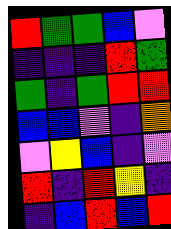[["red", "green", "green", "blue", "violet"], ["indigo", "indigo", "indigo", "red", "green"], ["green", "indigo", "green", "red", "red"], ["blue", "blue", "violet", "indigo", "orange"], ["violet", "yellow", "blue", "indigo", "violet"], ["red", "indigo", "red", "yellow", "indigo"], ["indigo", "blue", "red", "blue", "red"]]